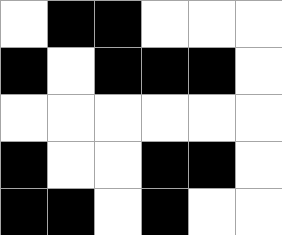[["white", "black", "black", "white", "white", "white"], ["black", "white", "black", "black", "black", "white"], ["white", "white", "white", "white", "white", "white"], ["black", "white", "white", "black", "black", "white"], ["black", "black", "white", "black", "white", "white"]]